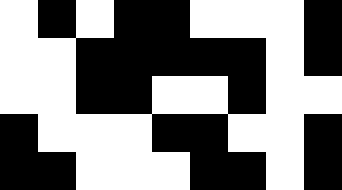[["white", "black", "white", "black", "black", "white", "white", "white", "black"], ["white", "white", "black", "black", "black", "black", "black", "white", "black"], ["white", "white", "black", "black", "white", "white", "black", "white", "white"], ["black", "white", "white", "white", "black", "black", "white", "white", "black"], ["black", "black", "white", "white", "white", "black", "black", "white", "black"]]